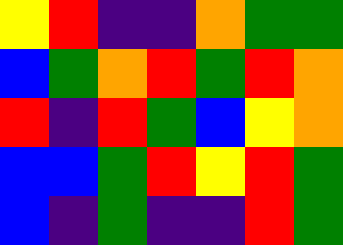[["yellow", "red", "indigo", "indigo", "orange", "green", "green"], ["blue", "green", "orange", "red", "green", "red", "orange"], ["red", "indigo", "red", "green", "blue", "yellow", "orange"], ["blue", "blue", "green", "red", "yellow", "red", "green"], ["blue", "indigo", "green", "indigo", "indigo", "red", "green"]]